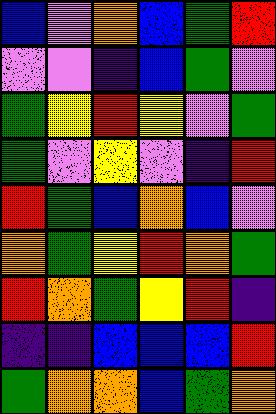[["blue", "violet", "orange", "blue", "green", "red"], ["violet", "violet", "indigo", "blue", "green", "violet"], ["green", "yellow", "red", "yellow", "violet", "green"], ["green", "violet", "yellow", "violet", "indigo", "red"], ["red", "green", "blue", "orange", "blue", "violet"], ["orange", "green", "yellow", "red", "orange", "green"], ["red", "orange", "green", "yellow", "red", "indigo"], ["indigo", "indigo", "blue", "blue", "blue", "red"], ["green", "orange", "orange", "blue", "green", "orange"]]